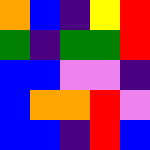[["orange", "blue", "indigo", "yellow", "red"], ["green", "indigo", "green", "green", "red"], ["blue", "blue", "violet", "violet", "indigo"], ["blue", "orange", "orange", "red", "violet"], ["blue", "blue", "indigo", "red", "blue"]]